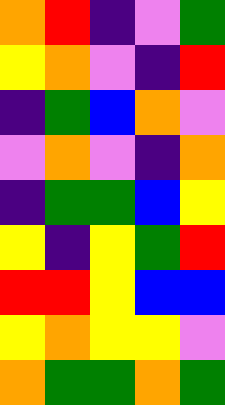[["orange", "red", "indigo", "violet", "green"], ["yellow", "orange", "violet", "indigo", "red"], ["indigo", "green", "blue", "orange", "violet"], ["violet", "orange", "violet", "indigo", "orange"], ["indigo", "green", "green", "blue", "yellow"], ["yellow", "indigo", "yellow", "green", "red"], ["red", "red", "yellow", "blue", "blue"], ["yellow", "orange", "yellow", "yellow", "violet"], ["orange", "green", "green", "orange", "green"]]